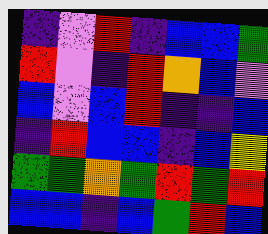[["indigo", "violet", "red", "indigo", "blue", "blue", "green"], ["red", "violet", "indigo", "red", "orange", "blue", "violet"], ["blue", "violet", "blue", "red", "indigo", "indigo", "blue"], ["indigo", "red", "blue", "blue", "indigo", "blue", "yellow"], ["green", "green", "orange", "green", "red", "green", "red"], ["blue", "blue", "indigo", "blue", "green", "red", "blue"]]